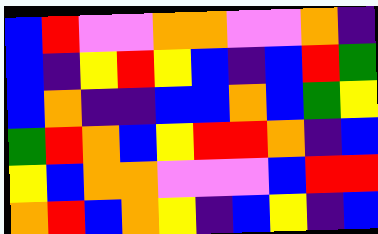[["blue", "red", "violet", "violet", "orange", "orange", "violet", "violet", "orange", "indigo"], ["blue", "indigo", "yellow", "red", "yellow", "blue", "indigo", "blue", "red", "green"], ["blue", "orange", "indigo", "indigo", "blue", "blue", "orange", "blue", "green", "yellow"], ["green", "red", "orange", "blue", "yellow", "red", "red", "orange", "indigo", "blue"], ["yellow", "blue", "orange", "orange", "violet", "violet", "violet", "blue", "red", "red"], ["orange", "red", "blue", "orange", "yellow", "indigo", "blue", "yellow", "indigo", "blue"]]